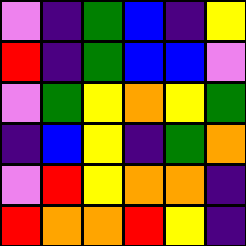[["violet", "indigo", "green", "blue", "indigo", "yellow"], ["red", "indigo", "green", "blue", "blue", "violet"], ["violet", "green", "yellow", "orange", "yellow", "green"], ["indigo", "blue", "yellow", "indigo", "green", "orange"], ["violet", "red", "yellow", "orange", "orange", "indigo"], ["red", "orange", "orange", "red", "yellow", "indigo"]]